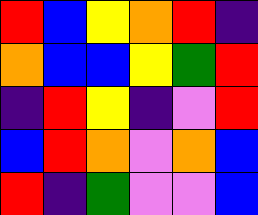[["red", "blue", "yellow", "orange", "red", "indigo"], ["orange", "blue", "blue", "yellow", "green", "red"], ["indigo", "red", "yellow", "indigo", "violet", "red"], ["blue", "red", "orange", "violet", "orange", "blue"], ["red", "indigo", "green", "violet", "violet", "blue"]]